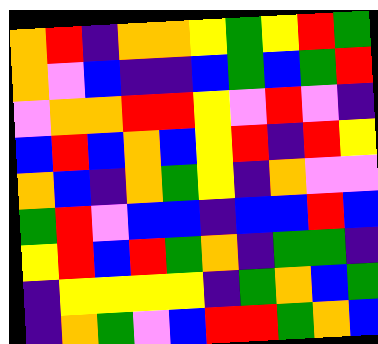[["orange", "red", "indigo", "orange", "orange", "yellow", "green", "yellow", "red", "green"], ["orange", "violet", "blue", "indigo", "indigo", "blue", "green", "blue", "green", "red"], ["violet", "orange", "orange", "red", "red", "yellow", "violet", "red", "violet", "indigo"], ["blue", "red", "blue", "orange", "blue", "yellow", "red", "indigo", "red", "yellow"], ["orange", "blue", "indigo", "orange", "green", "yellow", "indigo", "orange", "violet", "violet"], ["green", "red", "violet", "blue", "blue", "indigo", "blue", "blue", "red", "blue"], ["yellow", "red", "blue", "red", "green", "orange", "indigo", "green", "green", "indigo"], ["indigo", "yellow", "yellow", "yellow", "yellow", "indigo", "green", "orange", "blue", "green"], ["indigo", "orange", "green", "violet", "blue", "red", "red", "green", "orange", "blue"]]